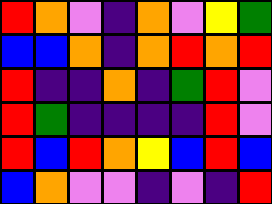[["red", "orange", "violet", "indigo", "orange", "violet", "yellow", "green"], ["blue", "blue", "orange", "indigo", "orange", "red", "orange", "red"], ["red", "indigo", "indigo", "orange", "indigo", "green", "red", "violet"], ["red", "green", "indigo", "indigo", "indigo", "indigo", "red", "violet"], ["red", "blue", "red", "orange", "yellow", "blue", "red", "blue"], ["blue", "orange", "violet", "violet", "indigo", "violet", "indigo", "red"]]